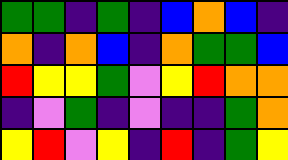[["green", "green", "indigo", "green", "indigo", "blue", "orange", "blue", "indigo"], ["orange", "indigo", "orange", "blue", "indigo", "orange", "green", "green", "blue"], ["red", "yellow", "yellow", "green", "violet", "yellow", "red", "orange", "orange"], ["indigo", "violet", "green", "indigo", "violet", "indigo", "indigo", "green", "orange"], ["yellow", "red", "violet", "yellow", "indigo", "red", "indigo", "green", "yellow"]]